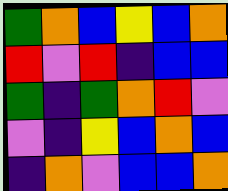[["green", "orange", "blue", "yellow", "blue", "orange"], ["red", "violet", "red", "indigo", "blue", "blue"], ["green", "indigo", "green", "orange", "red", "violet"], ["violet", "indigo", "yellow", "blue", "orange", "blue"], ["indigo", "orange", "violet", "blue", "blue", "orange"]]